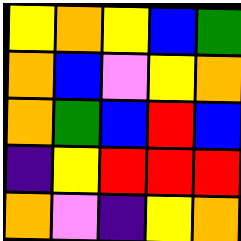[["yellow", "orange", "yellow", "blue", "green"], ["orange", "blue", "violet", "yellow", "orange"], ["orange", "green", "blue", "red", "blue"], ["indigo", "yellow", "red", "red", "red"], ["orange", "violet", "indigo", "yellow", "orange"]]